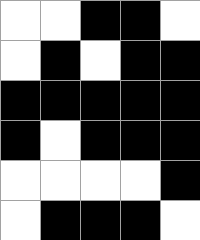[["white", "white", "black", "black", "white"], ["white", "black", "white", "black", "black"], ["black", "black", "black", "black", "black"], ["black", "white", "black", "black", "black"], ["white", "white", "white", "white", "black"], ["white", "black", "black", "black", "white"]]